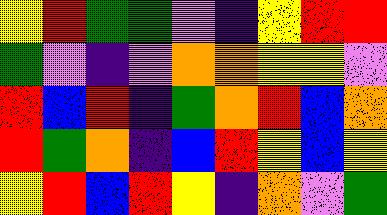[["yellow", "red", "green", "green", "violet", "indigo", "yellow", "red", "red"], ["green", "violet", "indigo", "violet", "orange", "orange", "yellow", "yellow", "violet"], ["red", "blue", "red", "indigo", "green", "orange", "red", "blue", "orange"], ["red", "green", "orange", "indigo", "blue", "red", "yellow", "blue", "yellow"], ["yellow", "red", "blue", "red", "yellow", "indigo", "orange", "violet", "green"]]